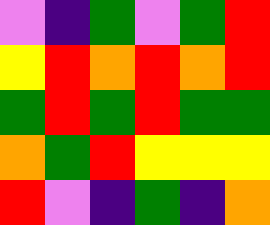[["violet", "indigo", "green", "violet", "green", "red"], ["yellow", "red", "orange", "red", "orange", "red"], ["green", "red", "green", "red", "green", "green"], ["orange", "green", "red", "yellow", "yellow", "yellow"], ["red", "violet", "indigo", "green", "indigo", "orange"]]